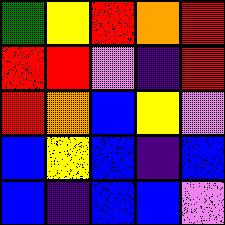[["green", "yellow", "red", "orange", "red"], ["red", "red", "violet", "indigo", "red"], ["red", "orange", "blue", "yellow", "violet"], ["blue", "yellow", "blue", "indigo", "blue"], ["blue", "indigo", "blue", "blue", "violet"]]